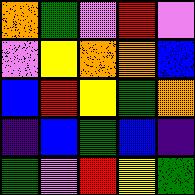[["orange", "green", "violet", "red", "violet"], ["violet", "yellow", "orange", "orange", "blue"], ["blue", "red", "yellow", "green", "orange"], ["indigo", "blue", "green", "blue", "indigo"], ["green", "violet", "red", "yellow", "green"]]